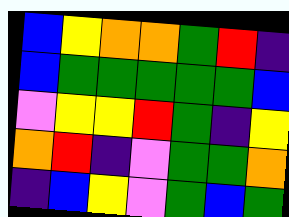[["blue", "yellow", "orange", "orange", "green", "red", "indigo"], ["blue", "green", "green", "green", "green", "green", "blue"], ["violet", "yellow", "yellow", "red", "green", "indigo", "yellow"], ["orange", "red", "indigo", "violet", "green", "green", "orange"], ["indigo", "blue", "yellow", "violet", "green", "blue", "green"]]